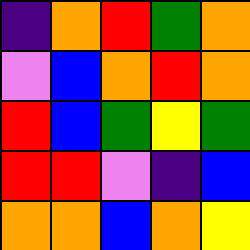[["indigo", "orange", "red", "green", "orange"], ["violet", "blue", "orange", "red", "orange"], ["red", "blue", "green", "yellow", "green"], ["red", "red", "violet", "indigo", "blue"], ["orange", "orange", "blue", "orange", "yellow"]]